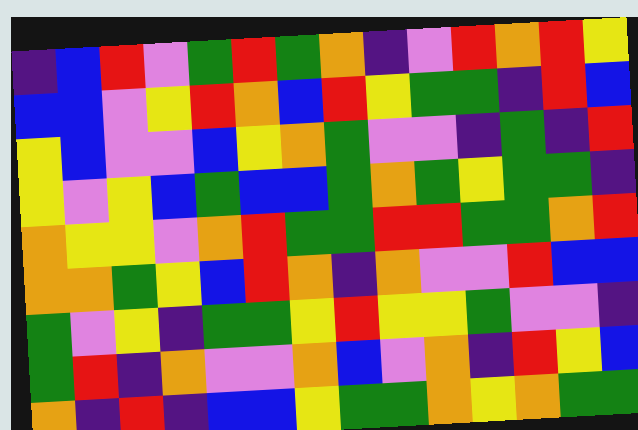[["indigo", "blue", "red", "violet", "green", "red", "green", "orange", "indigo", "violet", "red", "orange", "red", "yellow"], ["blue", "blue", "violet", "yellow", "red", "orange", "blue", "red", "yellow", "green", "green", "indigo", "red", "blue"], ["yellow", "blue", "violet", "violet", "blue", "yellow", "orange", "green", "violet", "violet", "indigo", "green", "indigo", "red"], ["yellow", "violet", "yellow", "blue", "green", "blue", "blue", "green", "orange", "green", "yellow", "green", "green", "indigo"], ["orange", "yellow", "yellow", "violet", "orange", "red", "green", "green", "red", "red", "green", "green", "orange", "red"], ["orange", "orange", "green", "yellow", "blue", "red", "orange", "indigo", "orange", "violet", "violet", "red", "blue", "blue"], ["green", "violet", "yellow", "indigo", "green", "green", "yellow", "red", "yellow", "yellow", "green", "violet", "violet", "indigo"], ["green", "red", "indigo", "orange", "violet", "violet", "orange", "blue", "violet", "orange", "indigo", "red", "yellow", "blue"], ["orange", "indigo", "red", "indigo", "blue", "blue", "yellow", "green", "green", "orange", "yellow", "orange", "green", "green"]]